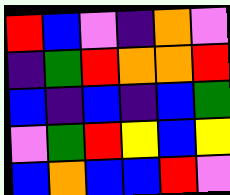[["red", "blue", "violet", "indigo", "orange", "violet"], ["indigo", "green", "red", "orange", "orange", "red"], ["blue", "indigo", "blue", "indigo", "blue", "green"], ["violet", "green", "red", "yellow", "blue", "yellow"], ["blue", "orange", "blue", "blue", "red", "violet"]]